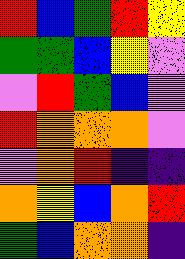[["red", "blue", "green", "red", "yellow"], ["green", "green", "blue", "yellow", "violet"], ["violet", "red", "green", "blue", "violet"], ["red", "orange", "orange", "orange", "violet"], ["violet", "orange", "red", "indigo", "indigo"], ["orange", "yellow", "blue", "orange", "red"], ["green", "blue", "orange", "orange", "indigo"]]